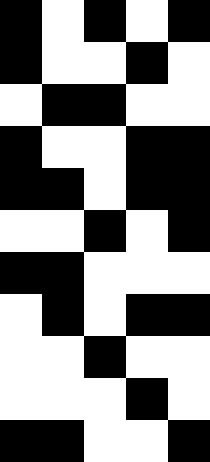[["black", "white", "black", "white", "black"], ["black", "white", "white", "black", "white"], ["white", "black", "black", "white", "white"], ["black", "white", "white", "black", "black"], ["black", "black", "white", "black", "black"], ["white", "white", "black", "white", "black"], ["black", "black", "white", "white", "white"], ["white", "black", "white", "black", "black"], ["white", "white", "black", "white", "white"], ["white", "white", "white", "black", "white"], ["black", "black", "white", "white", "black"]]